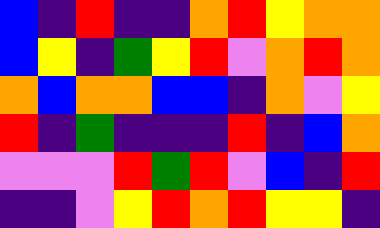[["blue", "indigo", "red", "indigo", "indigo", "orange", "red", "yellow", "orange", "orange"], ["blue", "yellow", "indigo", "green", "yellow", "red", "violet", "orange", "red", "orange"], ["orange", "blue", "orange", "orange", "blue", "blue", "indigo", "orange", "violet", "yellow"], ["red", "indigo", "green", "indigo", "indigo", "indigo", "red", "indigo", "blue", "orange"], ["violet", "violet", "violet", "red", "green", "red", "violet", "blue", "indigo", "red"], ["indigo", "indigo", "violet", "yellow", "red", "orange", "red", "yellow", "yellow", "indigo"]]